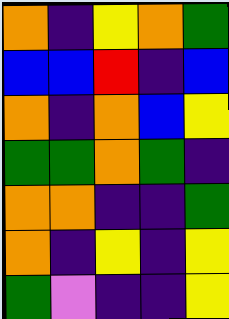[["orange", "indigo", "yellow", "orange", "green"], ["blue", "blue", "red", "indigo", "blue"], ["orange", "indigo", "orange", "blue", "yellow"], ["green", "green", "orange", "green", "indigo"], ["orange", "orange", "indigo", "indigo", "green"], ["orange", "indigo", "yellow", "indigo", "yellow"], ["green", "violet", "indigo", "indigo", "yellow"]]